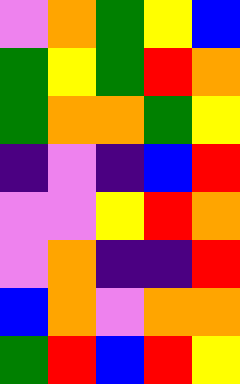[["violet", "orange", "green", "yellow", "blue"], ["green", "yellow", "green", "red", "orange"], ["green", "orange", "orange", "green", "yellow"], ["indigo", "violet", "indigo", "blue", "red"], ["violet", "violet", "yellow", "red", "orange"], ["violet", "orange", "indigo", "indigo", "red"], ["blue", "orange", "violet", "orange", "orange"], ["green", "red", "blue", "red", "yellow"]]